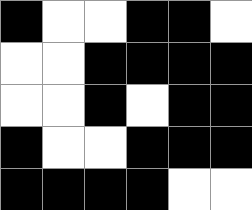[["black", "white", "white", "black", "black", "white"], ["white", "white", "black", "black", "black", "black"], ["white", "white", "black", "white", "black", "black"], ["black", "white", "white", "black", "black", "black"], ["black", "black", "black", "black", "white", "white"]]